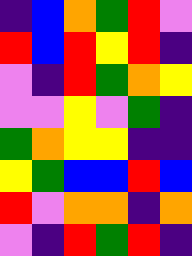[["indigo", "blue", "orange", "green", "red", "violet"], ["red", "blue", "red", "yellow", "red", "indigo"], ["violet", "indigo", "red", "green", "orange", "yellow"], ["violet", "violet", "yellow", "violet", "green", "indigo"], ["green", "orange", "yellow", "yellow", "indigo", "indigo"], ["yellow", "green", "blue", "blue", "red", "blue"], ["red", "violet", "orange", "orange", "indigo", "orange"], ["violet", "indigo", "red", "green", "red", "indigo"]]